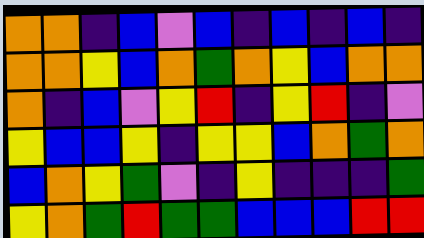[["orange", "orange", "indigo", "blue", "violet", "blue", "indigo", "blue", "indigo", "blue", "indigo"], ["orange", "orange", "yellow", "blue", "orange", "green", "orange", "yellow", "blue", "orange", "orange"], ["orange", "indigo", "blue", "violet", "yellow", "red", "indigo", "yellow", "red", "indigo", "violet"], ["yellow", "blue", "blue", "yellow", "indigo", "yellow", "yellow", "blue", "orange", "green", "orange"], ["blue", "orange", "yellow", "green", "violet", "indigo", "yellow", "indigo", "indigo", "indigo", "green"], ["yellow", "orange", "green", "red", "green", "green", "blue", "blue", "blue", "red", "red"]]